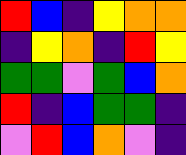[["red", "blue", "indigo", "yellow", "orange", "orange"], ["indigo", "yellow", "orange", "indigo", "red", "yellow"], ["green", "green", "violet", "green", "blue", "orange"], ["red", "indigo", "blue", "green", "green", "indigo"], ["violet", "red", "blue", "orange", "violet", "indigo"]]